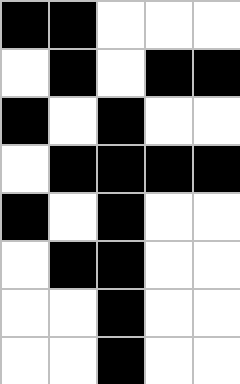[["black", "black", "white", "white", "white"], ["white", "black", "white", "black", "black"], ["black", "white", "black", "white", "white"], ["white", "black", "black", "black", "black"], ["black", "white", "black", "white", "white"], ["white", "black", "black", "white", "white"], ["white", "white", "black", "white", "white"], ["white", "white", "black", "white", "white"]]